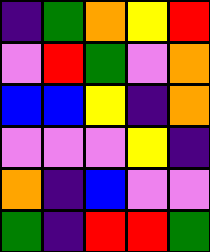[["indigo", "green", "orange", "yellow", "red"], ["violet", "red", "green", "violet", "orange"], ["blue", "blue", "yellow", "indigo", "orange"], ["violet", "violet", "violet", "yellow", "indigo"], ["orange", "indigo", "blue", "violet", "violet"], ["green", "indigo", "red", "red", "green"]]